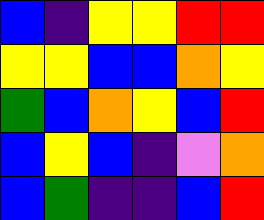[["blue", "indigo", "yellow", "yellow", "red", "red"], ["yellow", "yellow", "blue", "blue", "orange", "yellow"], ["green", "blue", "orange", "yellow", "blue", "red"], ["blue", "yellow", "blue", "indigo", "violet", "orange"], ["blue", "green", "indigo", "indigo", "blue", "red"]]